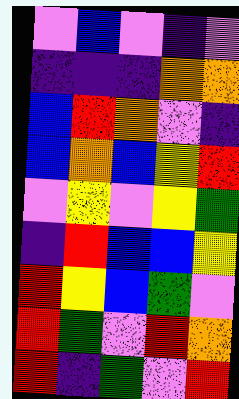[["violet", "blue", "violet", "indigo", "violet"], ["indigo", "indigo", "indigo", "orange", "orange"], ["blue", "red", "orange", "violet", "indigo"], ["blue", "orange", "blue", "yellow", "red"], ["violet", "yellow", "violet", "yellow", "green"], ["indigo", "red", "blue", "blue", "yellow"], ["red", "yellow", "blue", "green", "violet"], ["red", "green", "violet", "red", "orange"], ["red", "indigo", "green", "violet", "red"]]